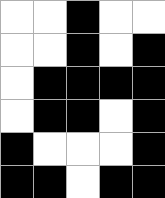[["white", "white", "black", "white", "white"], ["white", "white", "black", "white", "black"], ["white", "black", "black", "black", "black"], ["white", "black", "black", "white", "black"], ["black", "white", "white", "white", "black"], ["black", "black", "white", "black", "black"]]